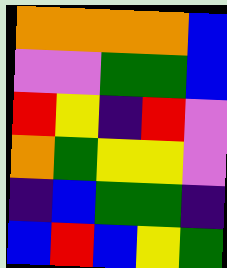[["orange", "orange", "orange", "orange", "blue"], ["violet", "violet", "green", "green", "blue"], ["red", "yellow", "indigo", "red", "violet"], ["orange", "green", "yellow", "yellow", "violet"], ["indigo", "blue", "green", "green", "indigo"], ["blue", "red", "blue", "yellow", "green"]]